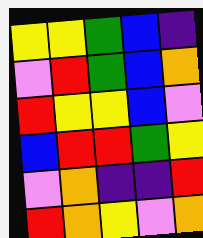[["yellow", "yellow", "green", "blue", "indigo"], ["violet", "red", "green", "blue", "orange"], ["red", "yellow", "yellow", "blue", "violet"], ["blue", "red", "red", "green", "yellow"], ["violet", "orange", "indigo", "indigo", "red"], ["red", "orange", "yellow", "violet", "orange"]]